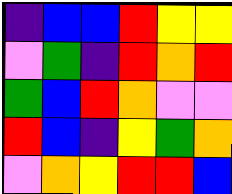[["indigo", "blue", "blue", "red", "yellow", "yellow"], ["violet", "green", "indigo", "red", "orange", "red"], ["green", "blue", "red", "orange", "violet", "violet"], ["red", "blue", "indigo", "yellow", "green", "orange"], ["violet", "orange", "yellow", "red", "red", "blue"]]